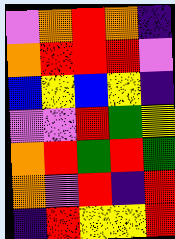[["violet", "orange", "red", "orange", "indigo"], ["orange", "red", "red", "red", "violet"], ["blue", "yellow", "blue", "yellow", "indigo"], ["violet", "violet", "red", "green", "yellow"], ["orange", "red", "green", "red", "green"], ["orange", "violet", "red", "indigo", "red"], ["indigo", "red", "yellow", "yellow", "red"]]